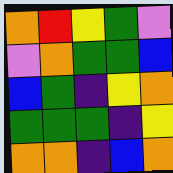[["orange", "red", "yellow", "green", "violet"], ["violet", "orange", "green", "green", "blue"], ["blue", "green", "indigo", "yellow", "orange"], ["green", "green", "green", "indigo", "yellow"], ["orange", "orange", "indigo", "blue", "orange"]]